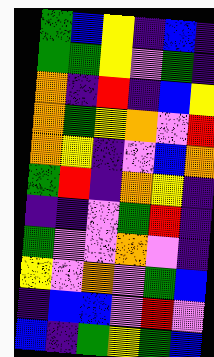[["green", "blue", "yellow", "indigo", "blue", "indigo"], ["green", "green", "yellow", "violet", "green", "indigo"], ["orange", "indigo", "red", "indigo", "blue", "yellow"], ["orange", "green", "yellow", "orange", "violet", "red"], ["orange", "yellow", "indigo", "violet", "blue", "orange"], ["green", "red", "indigo", "orange", "yellow", "indigo"], ["indigo", "indigo", "violet", "green", "red", "indigo"], ["green", "violet", "violet", "orange", "violet", "indigo"], ["yellow", "violet", "orange", "violet", "green", "blue"], ["indigo", "blue", "blue", "violet", "red", "violet"], ["blue", "indigo", "green", "yellow", "green", "blue"]]